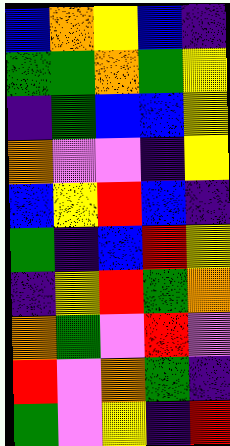[["blue", "orange", "yellow", "blue", "indigo"], ["green", "green", "orange", "green", "yellow"], ["indigo", "green", "blue", "blue", "yellow"], ["orange", "violet", "violet", "indigo", "yellow"], ["blue", "yellow", "red", "blue", "indigo"], ["green", "indigo", "blue", "red", "yellow"], ["indigo", "yellow", "red", "green", "orange"], ["orange", "green", "violet", "red", "violet"], ["red", "violet", "orange", "green", "indigo"], ["green", "violet", "yellow", "indigo", "red"]]